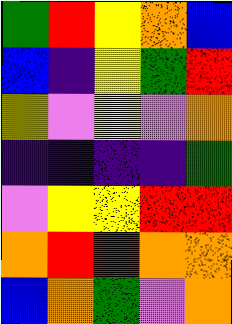[["green", "red", "yellow", "orange", "blue"], ["blue", "indigo", "yellow", "green", "red"], ["yellow", "violet", "yellow", "violet", "orange"], ["indigo", "indigo", "indigo", "indigo", "green"], ["violet", "yellow", "yellow", "red", "red"], ["orange", "red", "red", "orange", "orange"], ["blue", "orange", "green", "violet", "orange"]]